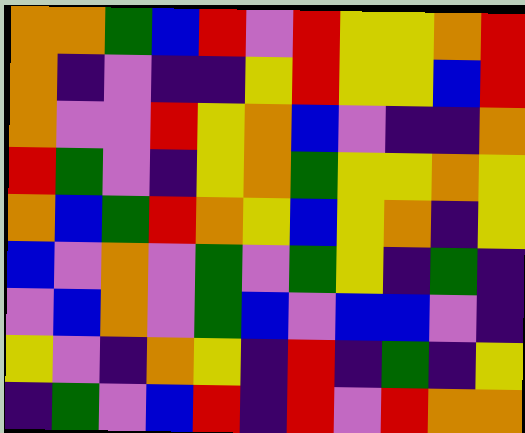[["orange", "orange", "green", "blue", "red", "violet", "red", "yellow", "yellow", "orange", "red"], ["orange", "indigo", "violet", "indigo", "indigo", "yellow", "red", "yellow", "yellow", "blue", "red"], ["orange", "violet", "violet", "red", "yellow", "orange", "blue", "violet", "indigo", "indigo", "orange"], ["red", "green", "violet", "indigo", "yellow", "orange", "green", "yellow", "yellow", "orange", "yellow"], ["orange", "blue", "green", "red", "orange", "yellow", "blue", "yellow", "orange", "indigo", "yellow"], ["blue", "violet", "orange", "violet", "green", "violet", "green", "yellow", "indigo", "green", "indigo"], ["violet", "blue", "orange", "violet", "green", "blue", "violet", "blue", "blue", "violet", "indigo"], ["yellow", "violet", "indigo", "orange", "yellow", "indigo", "red", "indigo", "green", "indigo", "yellow"], ["indigo", "green", "violet", "blue", "red", "indigo", "red", "violet", "red", "orange", "orange"]]